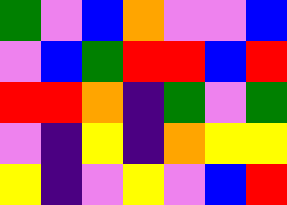[["green", "violet", "blue", "orange", "violet", "violet", "blue"], ["violet", "blue", "green", "red", "red", "blue", "red"], ["red", "red", "orange", "indigo", "green", "violet", "green"], ["violet", "indigo", "yellow", "indigo", "orange", "yellow", "yellow"], ["yellow", "indigo", "violet", "yellow", "violet", "blue", "red"]]